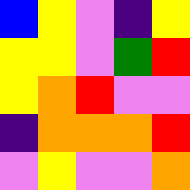[["blue", "yellow", "violet", "indigo", "yellow"], ["yellow", "yellow", "violet", "green", "red"], ["yellow", "orange", "red", "violet", "violet"], ["indigo", "orange", "orange", "orange", "red"], ["violet", "yellow", "violet", "violet", "orange"]]